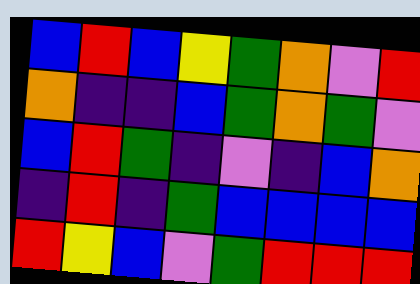[["blue", "red", "blue", "yellow", "green", "orange", "violet", "red"], ["orange", "indigo", "indigo", "blue", "green", "orange", "green", "violet"], ["blue", "red", "green", "indigo", "violet", "indigo", "blue", "orange"], ["indigo", "red", "indigo", "green", "blue", "blue", "blue", "blue"], ["red", "yellow", "blue", "violet", "green", "red", "red", "red"]]